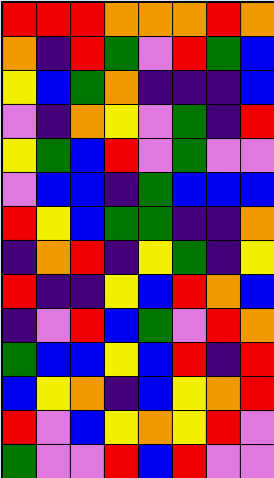[["red", "red", "red", "orange", "orange", "orange", "red", "orange"], ["orange", "indigo", "red", "green", "violet", "red", "green", "blue"], ["yellow", "blue", "green", "orange", "indigo", "indigo", "indigo", "blue"], ["violet", "indigo", "orange", "yellow", "violet", "green", "indigo", "red"], ["yellow", "green", "blue", "red", "violet", "green", "violet", "violet"], ["violet", "blue", "blue", "indigo", "green", "blue", "blue", "blue"], ["red", "yellow", "blue", "green", "green", "indigo", "indigo", "orange"], ["indigo", "orange", "red", "indigo", "yellow", "green", "indigo", "yellow"], ["red", "indigo", "indigo", "yellow", "blue", "red", "orange", "blue"], ["indigo", "violet", "red", "blue", "green", "violet", "red", "orange"], ["green", "blue", "blue", "yellow", "blue", "red", "indigo", "red"], ["blue", "yellow", "orange", "indigo", "blue", "yellow", "orange", "red"], ["red", "violet", "blue", "yellow", "orange", "yellow", "red", "violet"], ["green", "violet", "violet", "red", "blue", "red", "violet", "violet"]]